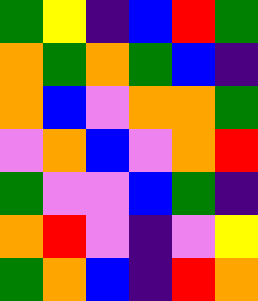[["green", "yellow", "indigo", "blue", "red", "green"], ["orange", "green", "orange", "green", "blue", "indigo"], ["orange", "blue", "violet", "orange", "orange", "green"], ["violet", "orange", "blue", "violet", "orange", "red"], ["green", "violet", "violet", "blue", "green", "indigo"], ["orange", "red", "violet", "indigo", "violet", "yellow"], ["green", "orange", "blue", "indigo", "red", "orange"]]